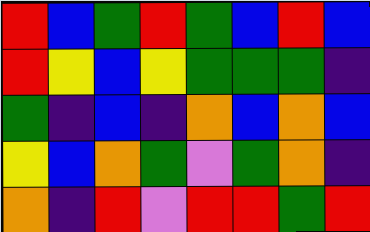[["red", "blue", "green", "red", "green", "blue", "red", "blue"], ["red", "yellow", "blue", "yellow", "green", "green", "green", "indigo"], ["green", "indigo", "blue", "indigo", "orange", "blue", "orange", "blue"], ["yellow", "blue", "orange", "green", "violet", "green", "orange", "indigo"], ["orange", "indigo", "red", "violet", "red", "red", "green", "red"]]